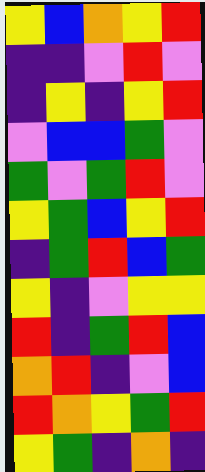[["yellow", "blue", "orange", "yellow", "red"], ["indigo", "indigo", "violet", "red", "violet"], ["indigo", "yellow", "indigo", "yellow", "red"], ["violet", "blue", "blue", "green", "violet"], ["green", "violet", "green", "red", "violet"], ["yellow", "green", "blue", "yellow", "red"], ["indigo", "green", "red", "blue", "green"], ["yellow", "indigo", "violet", "yellow", "yellow"], ["red", "indigo", "green", "red", "blue"], ["orange", "red", "indigo", "violet", "blue"], ["red", "orange", "yellow", "green", "red"], ["yellow", "green", "indigo", "orange", "indigo"]]